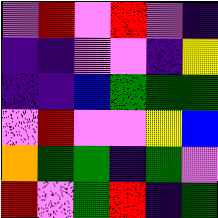[["violet", "red", "violet", "red", "violet", "indigo"], ["indigo", "indigo", "violet", "violet", "indigo", "yellow"], ["indigo", "indigo", "blue", "green", "green", "green"], ["violet", "red", "violet", "violet", "yellow", "blue"], ["orange", "green", "green", "indigo", "green", "violet"], ["red", "violet", "green", "red", "indigo", "green"]]